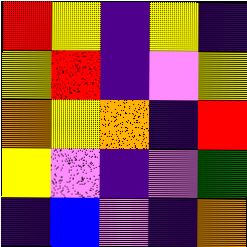[["red", "yellow", "indigo", "yellow", "indigo"], ["yellow", "red", "indigo", "violet", "yellow"], ["orange", "yellow", "orange", "indigo", "red"], ["yellow", "violet", "indigo", "violet", "green"], ["indigo", "blue", "violet", "indigo", "orange"]]